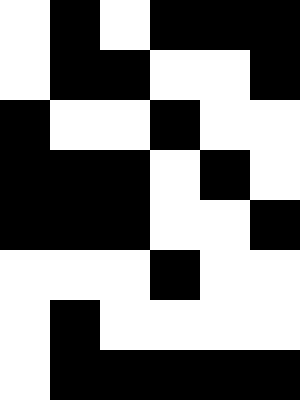[["white", "black", "white", "black", "black", "black"], ["white", "black", "black", "white", "white", "black"], ["black", "white", "white", "black", "white", "white"], ["black", "black", "black", "white", "black", "white"], ["black", "black", "black", "white", "white", "black"], ["white", "white", "white", "black", "white", "white"], ["white", "black", "white", "white", "white", "white"], ["white", "black", "black", "black", "black", "black"]]